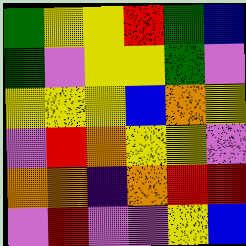[["green", "yellow", "yellow", "red", "green", "blue"], ["green", "violet", "yellow", "yellow", "green", "violet"], ["yellow", "yellow", "yellow", "blue", "orange", "yellow"], ["violet", "red", "orange", "yellow", "yellow", "violet"], ["orange", "orange", "indigo", "orange", "red", "red"], ["violet", "red", "violet", "violet", "yellow", "blue"]]